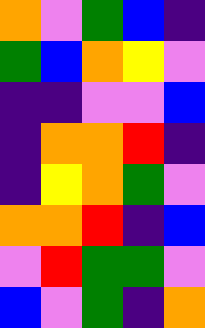[["orange", "violet", "green", "blue", "indigo"], ["green", "blue", "orange", "yellow", "violet"], ["indigo", "indigo", "violet", "violet", "blue"], ["indigo", "orange", "orange", "red", "indigo"], ["indigo", "yellow", "orange", "green", "violet"], ["orange", "orange", "red", "indigo", "blue"], ["violet", "red", "green", "green", "violet"], ["blue", "violet", "green", "indigo", "orange"]]